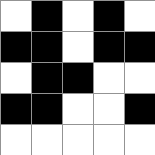[["white", "black", "white", "black", "white"], ["black", "black", "white", "black", "black"], ["white", "black", "black", "white", "white"], ["black", "black", "white", "white", "black"], ["white", "white", "white", "white", "white"]]